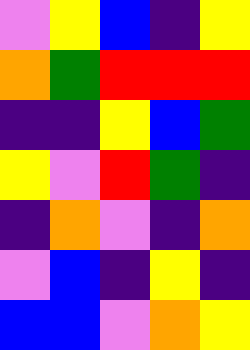[["violet", "yellow", "blue", "indigo", "yellow"], ["orange", "green", "red", "red", "red"], ["indigo", "indigo", "yellow", "blue", "green"], ["yellow", "violet", "red", "green", "indigo"], ["indigo", "orange", "violet", "indigo", "orange"], ["violet", "blue", "indigo", "yellow", "indigo"], ["blue", "blue", "violet", "orange", "yellow"]]